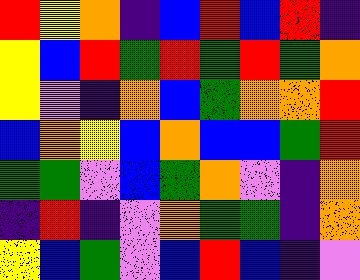[["red", "yellow", "orange", "indigo", "blue", "red", "blue", "red", "indigo"], ["yellow", "blue", "red", "green", "red", "green", "red", "green", "orange"], ["yellow", "violet", "indigo", "orange", "blue", "green", "orange", "orange", "red"], ["blue", "orange", "yellow", "blue", "orange", "blue", "blue", "green", "red"], ["green", "green", "violet", "blue", "green", "orange", "violet", "indigo", "orange"], ["indigo", "red", "indigo", "violet", "orange", "green", "green", "indigo", "orange"], ["yellow", "blue", "green", "violet", "blue", "red", "blue", "indigo", "violet"]]